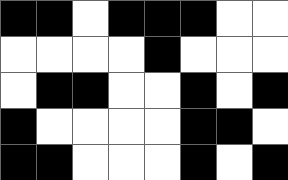[["black", "black", "white", "black", "black", "black", "white", "white"], ["white", "white", "white", "white", "black", "white", "white", "white"], ["white", "black", "black", "white", "white", "black", "white", "black"], ["black", "white", "white", "white", "white", "black", "black", "white"], ["black", "black", "white", "white", "white", "black", "white", "black"]]